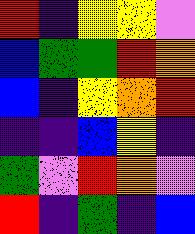[["red", "indigo", "yellow", "yellow", "violet"], ["blue", "green", "green", "red", "orange"], ["blue", "indigo", "yellow", "orange", "red"], ["indigo", "indigo", "blue", "yellow", "indigo"], ["green", "violet", "red", "orange", "violet"], ["red", "indigo", "green", "indigo", "blue"]]